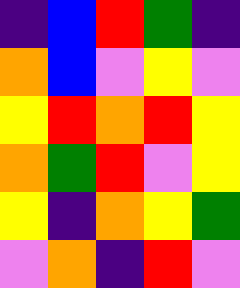[["indigo", "blue", "red", "green", "indigo"], ["orange", "blue", "violet", "yellow", "violet"], ["yellow", "red", "orange", "red", "yellow"], ["orange", "green", "red", "violet", "yellow"], ["yellow", "indigo", "orange", "yellow", "green"], ["violet", "orange", "indigo", "red", "violet"]]